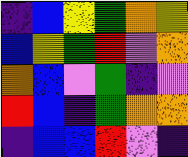[["indigo", "blue", "yellow", "green", "orange", "yellow"], ["blue", "yellow", "green", "red", "violet", "orange"], ["orange", "blue", "violet", "green", "indigo", "violet"], ["red", "blue", "indigo", "green", "orange", "orange"], ["indigo", "blue", "blue", "red", "violet", "indigo"]]